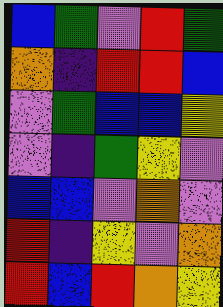[["blue", "green", "violet", "red", "green"], ["orange", "indigo", "red", "red", "blue"], ["violet", "green", "blue", "blue", "yellow"], ["violet", "indigo", "green", "yellow", "violet"], ["blue", "blue", "violet", "orange", "violet"], ["red", "indigo", "yellow", "violet", "orange"], ["red", "blue", "red", "orange", "yellow"]]